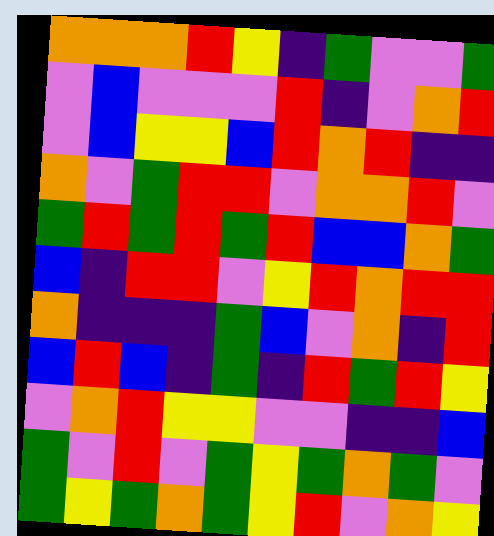[["orange", "orange", "orange", "red", "yellow", "indigo", "green", "violet", "violet", "green"], ["violet", "blue", "violet", "violet", "violet", "red", "indigo", "violet", "orange", "red"], ["violet", "blue", "yellow", "yellow", "blue", "red", "orange", "red", "indigo", "indigo"], ["orange", "violet", "green", "red", "red", "violet", "orange", "orange", "red", "violet"], ["green", "red", "green", "red", "green", "red", "blue", "blue", "orange", "green"], ["blue", "indigo", "red", "red", "violet", "yellow", "red", "orange", "red", "red"], ["orange", "indigo", "indigo", "indigo", "green", "blue", "violet", "orange", "indigo", "red"], ["blue", "red", "blue", "indigo", "green", "indigo", "red", "green", "red", "yellow"], ["violet", "orange", "red", "yellow", "yellow", "violet", "violet", "indigo", "indigo", "blue"], ["green", "violet", "red", "violet", "green", "yellow", "green", "orange", "green", "violet"], ["green", "yellow", "green", "orange", "green", "yellow", "red", "violet", "orange", "yellow"]]